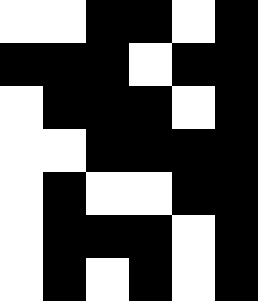[["white", "white", "black", "black", "white", "black"], ["black", "black", "black", "white", "black", "black"], ["white", "black", "black", "black", "white", "black"], ["white", "white", "black", "black", "black", "black"], ["white", "black", "white", "white", "black", "black"], ["white", "black", "black", "black", "white", "black"], ["white", "black", "white", "black", "white", "black"]]